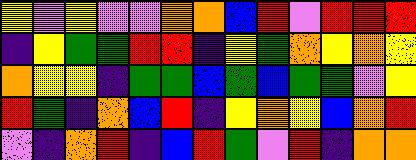[["yellow", "violet", "yellow", "violet", "violet", "orange", "orange", "blue", "red", "violet", "red", "red", "red"], ["indigo", "yellow", "green", "green", "red", "red", "indigo", "yellow", "green", "orange", "yellow", "orange", "yellow"], ["orange", "yellow", "yellow", "indigo", "green", "green", "blue", "green", "blue", "green", "green", "violet", "yellow"], ["red", "green", "indigo", "orange", "blue", "red", "indigo", "yellow", "orange", "yellow", "blue", "orange", "red"], ["violet", "indigo", "orange", "red", "indigo", "blue", "red", "green", "violet", "red", "indigo", "orange", "orange"]]